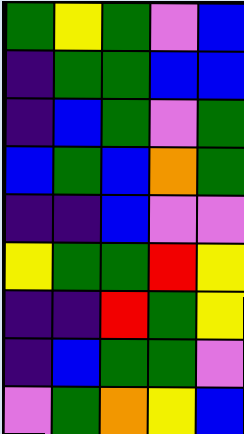[["green", "yellow", "green", "violet", "blue"], ["indigo", "green", "green", "blue", "blue"], ["indigo", "blue", "green", "violet", "green"], ["blue", "green", "blue", "orange", "green"], ["indigo", "indigo", "blue", "violet", "violet"], ["yellow", "green", "green", "red", "yellow"], ["indigo", "indigo", "red", "green", "yellow"], ["indigo", "blue", "green", "green", "violet"], ["violet", "green", "orange", "yellow", "blue"]]